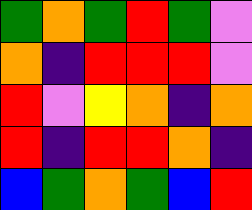[["green", "orange", "green", "red", "green", "violet"], ["orange", "indigo", "red", "red", "red", "violet"], ["red", "violet", "yellow", "orange", "indigo", "orange"], ["red", "indigo", "red", "red", "orange", "indigo"], ["blue", "green", "orange", "green", "blue", "red"]]